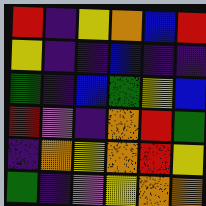[["red", "indigo", "yellow", "orange", "blue", "red"], ["yellow", "indigo", "indigo", "blue", "indigo", "indigo"], ["green", "indigo", "blue", "green", "yellow", "blue"], ["red", "violet", "indigo", "orange", "red", "green"], ["indigo", "orange", "yellow", "orange", "red", "yellow"], ["green", "indigo", "violet", "yellow", "orange", "orange"]]